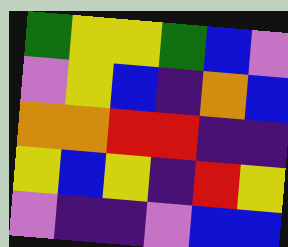[["green", "yellow", "yellow", "green", "blue", "violet"], ["violet", "yellow", "blue", "indigo", "orange", "blue"], ["orange", "orange", "red", "red", "indigo", "indigo"], ["yellow", "blue", "yellow", "indigo", "red", "yellow"], ["violet", "indigo", "indigo", "violet", "blue", "blue"]]